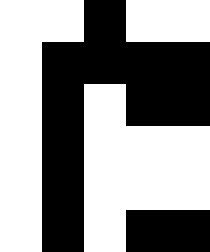[["white", "white", "black", "white", "white"], ["white", "black", "black", "black", "black"], ["white", "black", "white", "black", "black"], ["white", "black", "white", "white", "white"], ["white", "black", "white", "white", "white"], ["white", "black", "white", "black", "black"]]